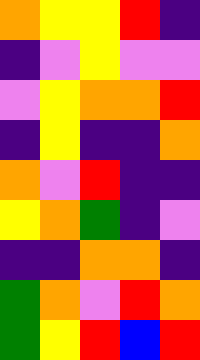[["orange", "yellow", "yellow", "red", "indigo"], ["indigo", "violet", "yellow", "violet", "violet"], ["violet", "yellow", "orange", "orange", "red"], ["indigo", "yellow", "indigo", "indigo", "orange"], ["orange", "violet", "red", "indigo", "indigo"], ["yellow", "orange", "green", "indigo", "violet"], ["indigo", "indigo", "orange", "orange", "indigo"], ["green", "orange", "violet", "red", "orange"], ["green", "yellow", "red", "blue", "red"]]